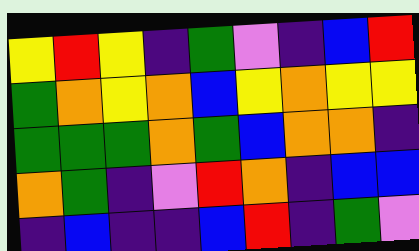[["yellow", "red", "yellow", "indigo", "green", "violet", "indigo", "blue", "red"], ["green", "orange", "yellow", "orange", "blue", "yellow", "orange", "yellow", "yellow"], ["green", "green", "green", "orange", "green", "blue", "orange", "orange", "indigo"], ["orange", "green", "indigo", "violet", "red", "orange", "indigo", "blue", "blue"], ["indigo", "blue", "indigo", "indigo", "blue", "red", "indigo", "green", "violet"]]